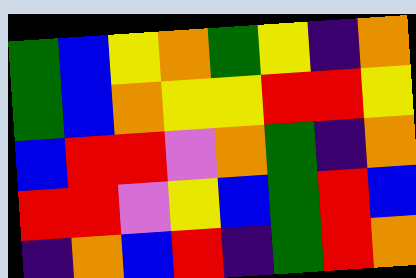[["green", "blue", "yellow", "orange", "green", "yellow", "indigo", "orange"], ["green", "blue", "orange", "yellow", "yellow", "red", "red", "yellow"], ["blue", "red", "red", "violet", "orange", "green", "indigo", "orange"], ["red", "red", "violet", "yellow", "blue", "green", "red", "blue"], ["indigo", "orange", "blue", "red", "indigo", "green", "red", "orange"]]